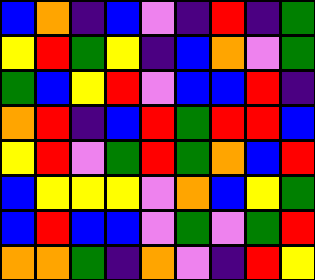[["blue", "orange", "indigo", "blue", "violet", "indigo", "red", "indigo", "green"], ["yellow", "red", "green", "yellow", "indigo", "blue", "orange", "violet", "green"], ["green", "blue", "yellow", "red", "violet", "blue", "blue", "red", "indigo"], ["orange", "red", "indigo", "blue", "red", "green", "red", "red", "blue"], ["yellow", "red", "violet", "green", "red", "green", "orange", "blue", "red"], ["blue", "yellow", "yellow", "yellow", "violet", "orange", "blue", "yellow", "green"], ["blue", "red", "blue", "blue", "violet", "green", "violet", "green", "red"], ["orange", "orange", "green", "indigo", "orange", "violet", "indigo", "red", "yellow"]]